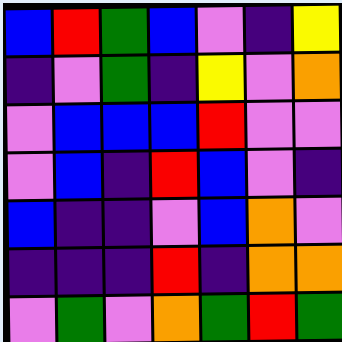[["blue", "red", "green", "blue", "violet", "indigo", "yellow"], ["indigo", "violet", "green", "indigo", "yellow", "violet", "orange"], ["violet", "blue", "blue", "blue", "red", "violet", "violet"], ["violet", "blue", "indigo", "red", "blue", "violet", "indigo"], ["blue", "indigo", "indigo", "violet", "blue", "orange", "violet"], ["indigo", "indigo", "indigo", "red", "indigo", "orange", "orange"], ["violet", "green", "violet", "orange", "green", "red", "green"]]